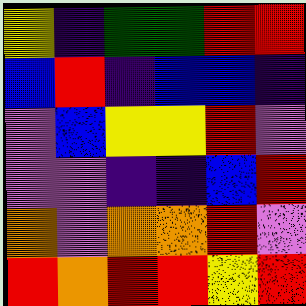[["yellow", "indigo", "green", "green", "red", "red"], ["blue", "red", "indigo", "blue", "blue", "indigo"], ["violet", "blue", "yellow", "yellow", "red", "violet"], ["violet", "violet", "indigo", "indigo", "blue", "red"], ["orange", "violet", "orange", "orange", "red", "violet"], ["red", "orange", "red", "red", "yellow", "red"]]